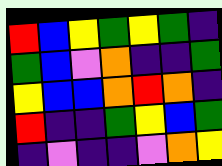[["red", "blue", "yellow", "green", "yellow", "green", "indigo"], ["green", "blue", "violet", "orange", "indigo", "indigo", "green"], ["yellow", "blue", "blue", "orange", "red", "orange", "indigo"], ["red", "indigo", "indigo", "green", "yellow", "blue", "green"], ["indigo", "violet", "indigo", "indigo", "violet", "orange", "yellow"]]